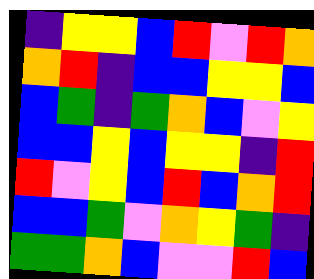[["indigo", "yellow", "yellow", "blue", "red", "violet", "red", "orange"], ["orange", "red", "indigo", "blue", "blue", "yellow", "yellow", "blue"], ["blue", "green", "indigo", "green", "orange", "blue", "violet", "yellow"], ["blue", "blue", "yellow", "blue", "yellow", "yellow", "indigo", "red"], ["red", "violet", "yellow", "blue", "red", "blue", "orange", "red"], ["blue", "blue", "green", "violet", "orange", "yellow", "green", "indigo"], ["green", "green", "orange", "blue", "violet", "violet", "red", "blue"]]